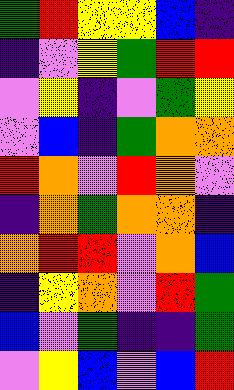[["green", "red", "yellow", "yellow", "blue", "indigo"], ["indigo", "violet", "yellow", "green", "red", "red"], ["violet", "yellow", "indigo", "violet", "green", "yellow"], ["violet", "blue", "indigo", "green", "orange", "orange"], ["red", "orange", "violet", "red", "orange", "violet"], ["indigo", "orange", "green", "orange", "orange", "indigo"], ["orange", "red", "red", "violet", "orange", "blue"], ["indigo", "yellow", "orange", "violet", "red", "green"], ["blue", "violet", "green", "indigo", "indigo", "green"], ["violet", "yellow", "blue", "violet", "blue", "red"]]